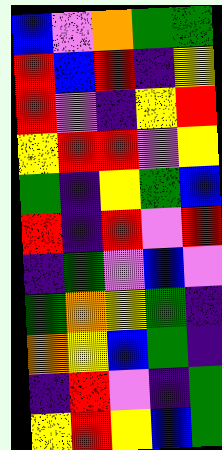[["blue", "violet", "orange", "green", "green"], ["red", "blue", "red", "indigo", "yellow"], ["red", "violet", "indigo", "yellow", "red"], ["yellow", "red", "red", "violet", "yellow"], ["green", "indigo", "yellow", "green", "blue"], ["red", "indigo", "red", "violet", "red"], ["indigo", "green", "violet", "blue", "violet"], ["green", "orange", "yellow", "green", "indigo"], ["orange", "yellow", "blue", "green", "indigo"], ["indigo", "red", "violet", "indigo", "green"], ["yellow", "red", "yellow", "blue", "green"]]